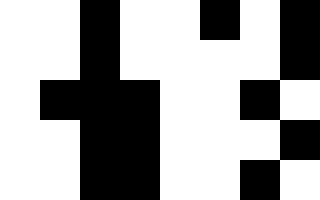[["white", "white", "black", "white", "white", "black", "white", "black"], ["white", "white", "black", "white", "white", "white", "white", "black"], ["white", "black", "black", "black", "white", "white", "black", "white"], ["white", "white", "black", "black", "white", "white", "white", "black"], ["white", "white", "black", "black", "white", "white", "black", "white"]]